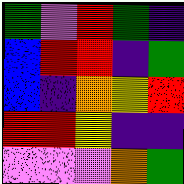[["green", "violet", "red", "green", "indigo"], ["blue", "red", "red", "indigo", "green"], ["blue", "indigo", "orange", "yellow", "red"], ["red", "red", "yellow", "indigo", "indigo"], ["violet", "violet", "violet", "orange", "green"]]